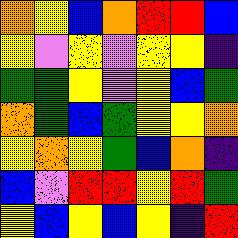[["orange", "yellow", "blue", "orange", "red", "red", "blue"], ["yellow", "violet", "yellow", "violet", "yellow", "yellow", "indigo"], ["green", "green", "yellow", "violet", "yellow", "blue", "green"], ["orange", "green", "blue", "green", "yellow", "yellow", "orange"], ["yellow", "orange", "yellow", "green", "blue", "orange", "indigo"], ["blue", "violet", "red", "red", "yellow", "red", "green"], ["yellow", "blue", "yellow", "blue", "yellow", "indigo", "red"]]